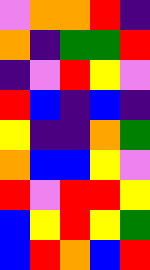[["violet", "orange", "orange", "red", "indigo"], ["orange", "indigo", "green", "green", "red"], ["indigo", "violet", "red", "yellow", "violet"], ["red", "blue", "indigo", "blue", "indigo"], ["yellow", "indigo", "indigo", "orange", "green"], ["orange", "blue", "blue", "yellow", "violet"], ["red", "violet", "red", "red", "yellow"], ["blue", "yellow", "red", "yellow", "green"], ["blue", "red", "orange", "blue", "red"]]